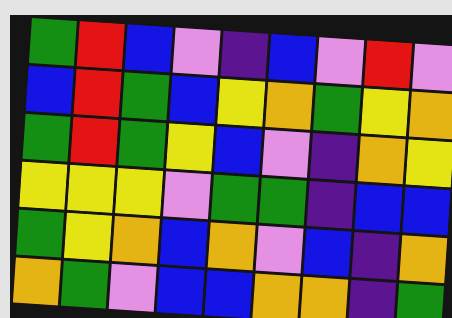[["green", "red", "blue", "violet", "indigo", "blue", "violet", "red", "violet"], ["blue", "red", "green", "blue", "yellow", "orange", "green", "yellow", "orange"], ["green", "red", "green", "yellow", "blue", "violet", "indigo", "orange", "yellow"], ["yellow", "yellow", "yellow", "violet", "green", "green", "indigo", "blue", "blue"], ["green", "yellow", "orange", "blue", "orange", "violet", "blue", "indigo", "orange"], ["orange", "green", "violet", "blue", "blue", "orange", "orange", "indigo", "green"]]